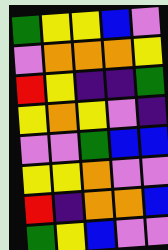[["green", "yellow", "yellow", "blue", "violet"], ["violet", "orange", "orange", "orange", "yellow"], ["red", "yellow", "indigo", "indigo", "green"], ["yellow", "orange", "yellow", "violet", "indigo"], ["violet", "violet", "green", "blue", "blue"], ["yellow", "yellow", "orange", "violet", "violet"], ["red", "indigo", "orange", "orange", "blue"], ["green", "yellow", "blue", "violet", "violet"]]